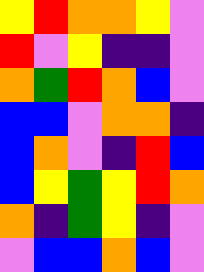[["yellow", "red", "orange", "orange", "yellow", "violet"], ["red", "violet", "yellow", "indigo", "indigo", "violet"], ["orange", "green", "red", "orange", "blue", "violet"], ["blue", "blue", "violet", "orange", "orange", "indigo"], ["blue", "orange", "violet", "indigo", "red", "blue"], ["blue", "yellow", "green", "yellow", "red", "orange"], ["orange", "indigo", "green", "yellow", "indigo", "violet"], ["violet", "blue", "blue", "orange", "blue", "violet"]]